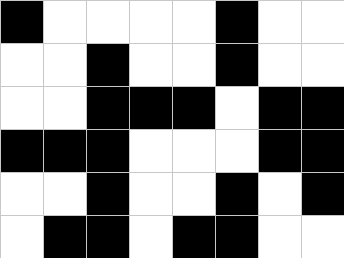[["black", "white", "white", "white", "white", "black", "white", "white"], ["white", "white", "black", "white", "white", "black", "white", "white"], ["white", "white", "black", "black", "black", "white", "black", "black"], ["black", "black", "black", "white", "white", "white", "black", "black"], ["white", "white", "black", "white", "white", "black", "white", "black"], ["white", "black", "black", "white", "black", "black", "white", "white"]]